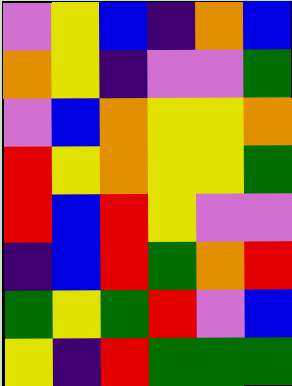[["violet", "yellow", "blue", "indigo", "orange", "blue"], ["orange", "yellow", "indigo", "violet", "violet", "green"], ["violet", "blue", "orange", "yellow", "yellow", "orange"], ["red", "yellow", "orange", "yellow", "yellow", "green"], ["red", "blue", "red", "yellow", "violet", "violet"], ["indigo", "blue", "red", "green", "orange", "red"], ["green", "yellow", "green", "red", "violet", "blue"], ["yellow", "indigo", "red", "green", "green", "green"]]